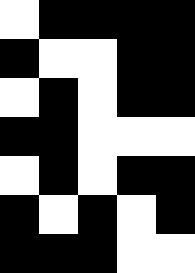[["white", "black", "black", "black", "black"], ["black", "white", "white", "black", "black"], ["white", "black", "white", "black", "black"], ["black", "black", "white", "white", "white"], ["white", "black", "white", "black", "black"], ["black", "white", "black", "white", "black"], ["black", "black", "black", "white", "white"]]